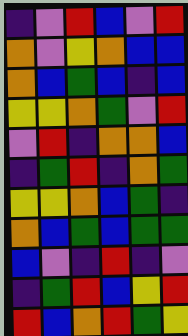[["indigo", "violet", "red", "blue", "violet", "red"], ["orange", "violet", "yellow", "orange", "blue", "blue"], ["orange", "blue", "green", "blue", "indigo", "blue"], ["yellow", "yellow", "orange", "green", "violet", "red"], ["violet", "red", "indigo", "orange", "orange", "blue"], ["indigo", "green", "red", "indigo", "orange", "green"], ["yellow", "yellow", "orange", "blue", "green", "indigo"], ["orange", "blue", "green", "blue", "green", "green"], ["blue", "violet", "indigo", "red", "indigo", "violet"], ["indigo", "green", "red", "blue", "yellow", "red"], ["red", "blue", "orange", "red", "green", "yellow"]]